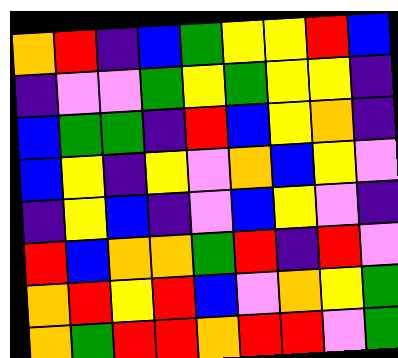[["orange", "red", "indigo", "blue", "green", "yellow", "yellow", "red", "blue"], ["indigo", "violet", "violet", "green", "yellow", "green", "yellow", "yellow", "indigo"], ["blue", "green", "green", "indigo", "red", "blue", "yellow", "orange", "indigo"], ["blue", "yellow", "indigo", "yellow", "violet", "orange", "blue", "yellow", "violet"], ["indigo", "yellow", "blue", "indigo", "violet", "blue", "yellow", "violet", "indigo"], ["red", "blue", "orange", "orange", "green", "red", "indigo", "red", "violet"], ["orange", "red", "yellow", "red", "blue", "violet", "orange", "yellow", "green"], ["orange", "green", "red", "red", "orange", "red", "red", "violet", "green"]]